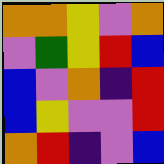[["orange", "orange", "yellow", "violet", "orange"], ["violet", "green", "yellow", "red", "blue"], ["blue", "violet", "orange", "indigo", "red"], ["blue", "yellow", "violet", "violet", "red"], ["orange", "red", "indigo", "violet", "blue"]]